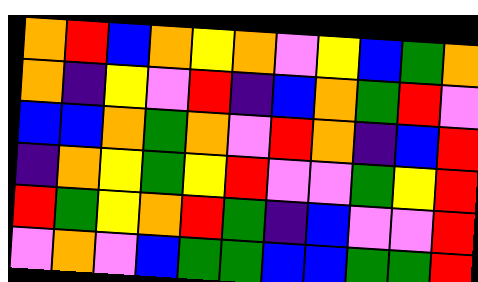[["orange", "red", "blue", "orange", "yellow", "orange", "violet", "yellow", "blue", "green", "orange"], ["orange", "indigo", "yellow", "violet", "red", "indigo", "blue", "orange", "green", "red", "violet"], ["blue", "blue", "orange", "green", "orange", "violet", "red", "orange", "indigo", "blue", "red"], ["indigo", "orange", "yellow", "green", "yellow", "red", "violet", "violet", "green", "yellow", "red"], ["red", "green", "yellow", "orange", "red", "green", "indigo", "blue", "violet", "violet", "red"], ["violet", "orange", "violet", "blue", "green", "green", "blue", "blue", "green", "green", "red"]]